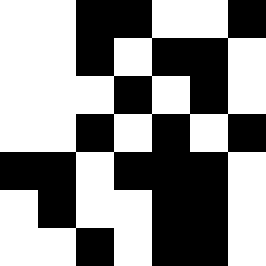[["white", "white", "black", "black", "white", "white", "black"], ["white", "white", "black", "white", "black", "black", "white"], ["white", "white", "white", "black", "white", "black", "white"], ["white", "white", "black", "white", "black", "white", "black"], ["black", "black", "white", "black", "black", "black", "white"], ["white", "black", "white", "white", "black", "black", "white"], ["white", "white", "black", "white", "black", "black", "white"]]